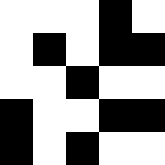[["white", "white", "white", "black", "white"], ["white", "black", "white", "black", "black"], ["white", "white", "black", "white", "white"], ["black", "white", "white", "black", "black"], ["black", "white", "black", "white", "white"]]